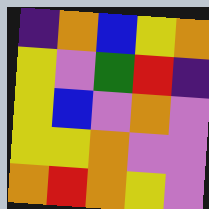[["indigo", "orange", "blue", "yellow", "orange"], ["yellow", "violet", "green", "red", "indigo"], ["yellow", "blue", "violet", "orange", "violet"], ["yellow", "yellow", "orange", "violet", "violet"], ["orange", "red", "orange", "yellow", "violet"]]